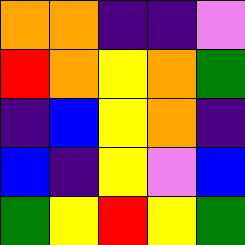[["orange", "orange", "indigo", "indigo", "violet"], ["red", "orange", "yellow", "orange", "green"], ["indigo", "blue", "yellow", "orange", "indigo"], ["blue", "indigo", "yellow", "violet", "blue"], ["green", "yellow", "red", "yellow", "green"]]